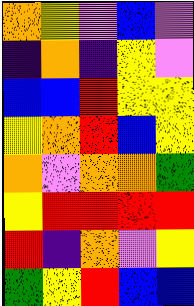[["orange", "yellow", "violet", "blue", "violet"], ["indigo", "orange", "indigo", "yellow", "violet"], ["blue", "blue", "red", "yellow", "yellow"], ["yellow", "orange", "red", "blue", "yellow"], ["orange", "violet", "orange", "orange", "green"], ["yellow", "red", "red", "red", "red"], ["red", "indigo", "orange", "violet", "yellow"], ["green", "yellow", "red", "blue", "blue"]]